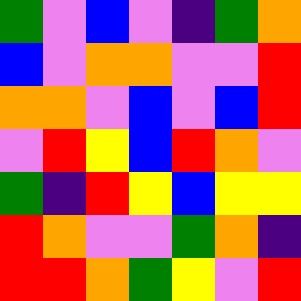[["green", "violet", "blue", "violet", "indigo", "green", "orange"], ["blue", "violet", "orange", "orange", "violet", "violet", "red"], ["orange", "orange", "violet", "blue", "violet", "blue", "red"], ["violet", "red", "yellow", "blue", "red", "orange", "violet"], ["green", "indigo", "red", "yellow", "blue", "yellow", "yellow"], ["red", "orange", "violet", "violet", "green", "orange", "indigo"], ["red", "red", "orange", "green", "yellow", "violet", "red"]]